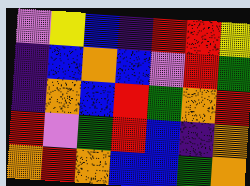[["violet", "yellow", "blue", "indigo", "red", "red", "yellow"], ["indigo", "blue", "orange", "blue", "violet", "red", "green"], ["indigo", "orange", "blue", "red", "green", "orange", "red"], ["red", "violet", "green", "red", "blue", "indigo", "orange"], ["orange", "red", "orange", "blue", "blue", "green", "orange"]]